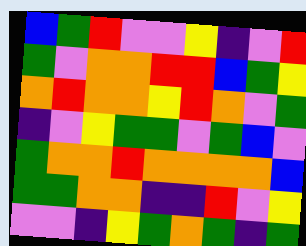[["blue", "green", "red", "violet", "violet", "yellow", "indigo", "violet", "red"], ["green", "violet", "orange", "orange", "red", "red", "blue", "green", "yellow"], ["orange", "red", "orange", "orange", "yellow", "red", "orange", "violet", "green"], ["indigo", "violet", "yellow", "green", "green", "violet", "green", "blue", "violet"], ["green", "orange", "orange", "red", "orange", "orange", "orange", "orange", "blue"], ["green", "green", "orange", "orange", "indigo", "indigo", "red", "violet", "yellow"], ["violet", "violet", "indigo", "yellow", "green", "orange", "green", "indigo", "green"]]